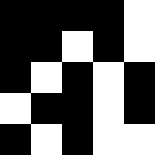[["black", "black", "black", "black", "white"], ["black", "black", "white", "black", "white"], ["black", "white", "black", "white", "black"], ["white", "black", "black", "white", "black"], ["black", "white", "black", "white", "white"]]